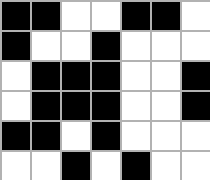[["black", "black", "white", "white", "black", "black", "white"], ["black", "white", "white", "black", "white", "white", "white"], ["white", "black", "black", "black", "white", "white", "black"], ["white", "black", "black", "black", "white", "white", "black"], ["black", "black", "white", "black", "white", "white", "white"], ["white", "white", "black", "white", "black", "white", "white"]]